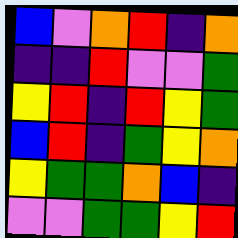[["blue", "violet", "orange", "red", "indigo", "orange"], ["indigo", "indigo", "red", "violet", "violet", "green"], ["yellow", "red", "indigo", "red", "yellow", "green"], ["blue", "red", "indigo", "green", "yellow", "orange"], ["yellow", "green", "green", "orange", "blue", "indigo"], ["violet", "violet", "green", "green", "yellow", "red"]]